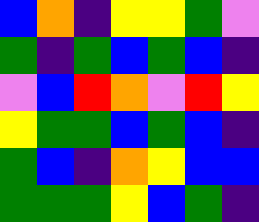[["blue", "orange", "indigo", "yellow", "yellow", "green", "violet"], ["green", "indigo", "green", "blue", "green", "blue", "indigo"], ["violet", "blue", "red", "orange", "violet", "red", "yellow"], ["yellow", "green", "green", "blue", "green", "blue", "indigo"], ["green", "blue", "indigo", "orange", "yellow", "blue", "blue"], ["green", "green", "green", "yellow", "blue", "green", "indigo"]]